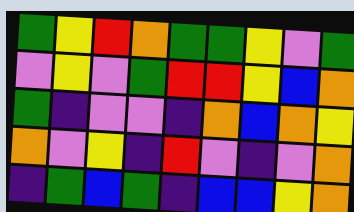[["green", "yellow", "red", "orange", "green", "green", "yellow", "violet", "green"], ["violet", "yellow", "violet", "green", "red", "red", "yellow", "blue", "orange"], ["green", "indigo", "violet", "violet", "indigo", "orange", "blue", "orange", "yellow"], ["orange", "violet", "yellow", "indigo", "red", "violet", "indigo", "violet", "orange"], ["indigo", "green", "blue", "green", "indigo", "blue", "blue", "yellow", "orange"]]